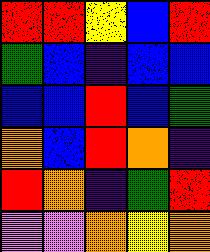[["red", "red", "yellow", "blue", "red"], ["green", "blue", "indigo", "blue", "blue"], ["blue", "blue", "red", "blue", "green"], ["orange", "blue", "red", "orange", "indigo"], ["red", "orange", "indigo", "green", "red"], ["violet", "violet", "orange", "yellow", "orange"]]